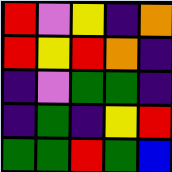[["red", "violet", "yellow", "indigo", "orange"], ["red", "yellow", "red", "orange", "indigo"], ["indigo", "violet", "green", "green", "indigo"], ["indigo", "green", "indigo", "yellow", "red"], ["green", "green", "red", "green", "blue"]]